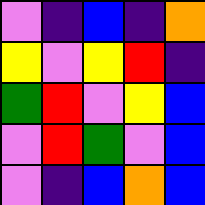[["violet", "indigo", "blue", "indigo", "orange"], ["yellow", "violet", "yellow", "red", "indigo"], ["green", "red", "violet", "yellow", "blue"], ["violet", "red", "green", "violet", "blue"], ["violet", "indigo", "blue", "orange", "blue"]]